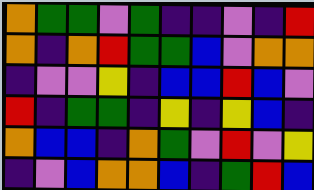[["orange", "green", "green", "violet", "green", "indigo", "indigo", "violet", "indigo", "red"], ["orange", "indigo", "orange", "red", "green", "green", "blue", "violet", "orange", "orange"], ["indigo", "violet", "violet", "yellow", "indigo", "blue", "blue", "red", "blue", "violet"], ["red", "indigo", "green", "green", "indigo", "yellow", "indigo", "yellow", "blue", "indigo"], ["orange", "blue", "blue", "indigo", "orange", "green", "violet", "red", "violet", "yellow"], ["indigo", "violet", "blue", "orange", "orange", "blue", "indigo", "green", "red", "blue"]]